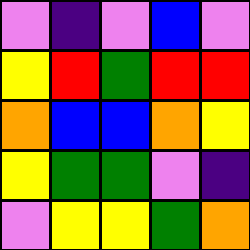[["violet", "indigo", "violet", "blue", "violet"], ["yellow", "red", "green", "red", "red"], ["orange", "blue", "blue", "orange", "yellow"], ["yellow", "green", "green", "violet", "indigo"], ["violet", "yellow", "yellow", "green", "orange"]]